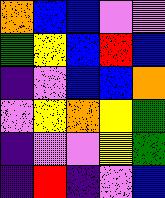[["orange", "blue", "blue", "violet", "violet"], ["green", "yellow", "blue", "red", "blue"], ["indigo", "violet", "blue", "blue", "orange"], ["violet", "yellow", "orange", "yellow", "green"], ["indigo", "violet", "violet", "yellow", "green"], ["indigo", "red", "indigo", "violet", "blue"]]